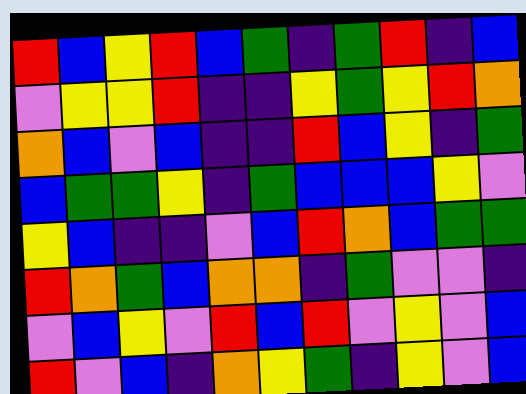[["red", "blue", "yellow", "red", "blue", "green", "indigo", "green", "red", "indigo", "blue"], ["violet", "yellow", "yellow", "red", "indigo", "indigo", "yellow", "green", "yellow", "red", "orange"], ["orange", "blue", "violet", "blue", "indigo", "indigo", "red", "blue", "yellow", "indigo", "green"], ["blue", "green", "green", "yellow", "indigo", "green", "blue", "blue", "blue", "yellow", "violet"], ["yellow", "blue", "indigo", "indigo", "violet", "blue", "red", "orange", "blue", "green", "green"], ["red", "orange", "green", "blue", "orange", "orange", "indigo", "green", "violet", "violet", "indigo"], ["violet", "blue", "yellow", "violet", "red", "blue", "red", "violet", "yellow", "violet", "blue"], ["red", "violet", "blue", "indigo", "orange", "yellow", "green", "indigo", "yellow", "violet", "blue"]]